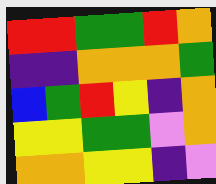[["red", "red", "green", "green", "red", "orange"], ["indigo", "indigo", "orange", "orange", "orange", "green"], ["blue", "green", "red", "yellow", "indigo", "orange"], ["yellow", "yellow", "green", "green", "violet", "orange"], ["orange", "orange", "yellow", "yellow", "indigo", "violet"]]